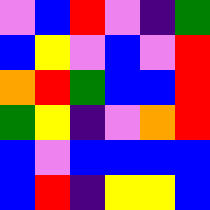[["violet", "blue", "red", "violet", "indigo", "green"], ["blue", "yellow", "violet", "blue", "violet", "red"], ["orange", "red", "green", "blue", "blue", "red"], ["green", "yellow", "indigo", "violet", "orange", "red"], ["blue", "violet", "blue", "blue", "blue", "blue"], ["blue", "red", "indigo", "yellow", "yellow", "blue"]]